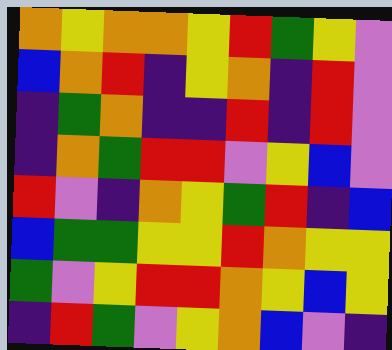[["orange", "yellow", "orange", "orange", "yellow", "red", "green", "yellow", "violet"], ["blue", "orange", "red", "indigo", "yellow", "orange", "indigo", "red", "violet"], ["indigo", "green", "orange", "indigo", "indigo", "red", "indigo", "red", "violet"], ["indigo", "orange", "green", "red", "red", "violet", "yellow", "blue", "violet"], ["red", "violet", "indigo", "orange", "yellow", "green", "red", "indigo", "blue"], ["blue", "green", "green", "yellow", "yellow", "red", "orange", "yellow", "yellow"], ["green", "violet", "yellow", "red", "red", "orange", "yellow", "blue", "yellow"], ["indigo", "red", "green", "violet", "yellow", "orange", "blue", "violet", "indigo"]]